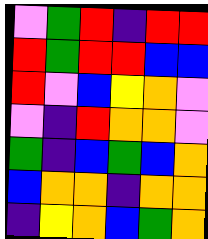[["violet", "green", "red", "indigo", "red", "red"], ["red", "green", "red", "red", "blue", "blue"], ["red", "violet", "blue", "yellow", "orange", "violet"], ["violet", "indigo", "red", "orange", "orange", "violet"], ["green", "indigo", "blue", "green", "blue", "orange"], ["blue", "orange", "orange", "indigo", "orange", "orange"], ["indigo", "yellow", "orange", "blue", "green", "orange"]]